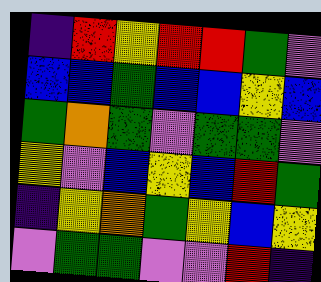[["indigo", "red", "yellow", "red", "red", "green", "violet"], ["blue", "blue", "green", "blue", "blue", "yellow", "blue"], ["green", "orange", "green", "violet", "green", "green", "violet"], ["yellow", "violet", "blue", "yellow", "blue", "red", "green"], ["indigo", "yellow", "orange", "green", "yellow", "blue", "yellow"], ["violet", "green", "green", "violet", "violet", "red", "indigo"]]